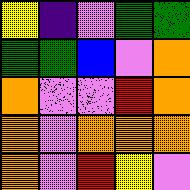[["yellow", "indigo", "violet", "green", "green"], ["green", "green", "blue", "violet", "orange"], ["orange", "violet", "violet", "red", "orange"], ["orange", "violet", "orange", "orange", "orange"], ["orange", "violet", "red", "yellow", "violet"]]